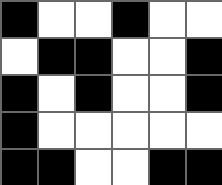[["black", "white", "white", "black", "white", "white"], ["white", "black", "black", "white", "white", "black"], ["black", "white", "black", "white", "white", "black"], ["black", "white", "white", "white", "white", "white"], ["black", "black", "white", "white", "black", "black"]]